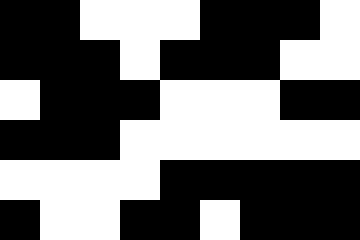[["black", "black", "white", "white", "white", "black", "black", "black", "white"], ["black", "black", "black", "white", "black", "black", "black", "white", "white"], ["white", "black", "black", "black", "white", "white", "white", "black", "black"], ["black", "black", "black", "white", "white", "white", "white", "white", "white"], ["white", "white", "white", "white", "black", "black", "black", "black", "black"], ["black", "white", "white", "black", "black", "white", "black", "black", "black"]]